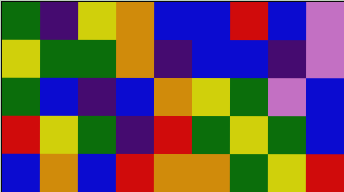[["green", "indigo", "yellow", "orange", "blue", "blue", "red", "blue", "violet"], ["yellow", "green", "green", "orange", "indigo", "blue", "blue", "indigo", "violet"], ["green", "blue", "indigo", "blue", "orange", "yellow", "green", "violet", "blue"], ["red", "yellow", "green", "indigo", "red", "green", "yellow", "green", "blue"], ["blue", "orange", "blue", "red", "orange", "orange", "green", "yellow", "red"]]